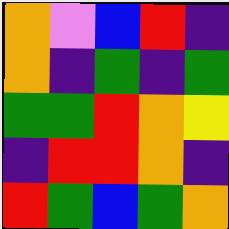[["orange", "violet", "blue", "red", "indigo"], ["orange", "indigo", "green", "indigo", "green"], ["green", "green", "red", "orange", "yellow"], ["indigo", "red", "red", "orange", "indigo"], ["red", "green", "blue", "green", "orange"]]